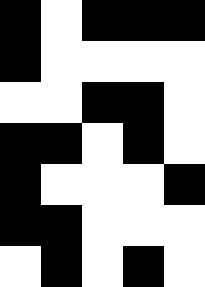[["black", "white", "black", "black", "black"], ["black", "white", "white", "white", "white"], ["white", "white", "black", "black", "white"], ["black", "black", "white", "black", "white"], ["black", "white", "white", "white", "black"], ["black", "black", "white", "white", "white"], ["white", "black", "white", "black", "white"]]